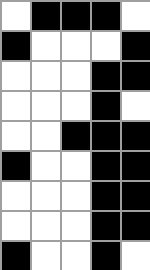[["white", "black", "black", "black", "white"], ["black", "white", "white", "white", "black"], ["white", "white", "white", "black", "black"], ["white", "white", "white", "black", "white"], ["white", "white", "black", "black", "black"], ["black", "white", "white", "black", "black"], ["white", "white", "white", "black", "black"], ["white", "white", "white", "black", "black"], ["black", "white", "white", "black", "white"]]